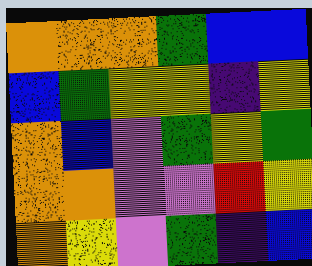[["orange", "orange", "orange", "green", "blue", "blue"], ["blue", "green", "yellow", "yellow", "indigo", "yellow"], ["orange", "blue", "violet", "green", "yellow", "green"], ["orange", "orange", "violet", "violet", "red", "yellow"], ["orange", "yellow", "violet", "green", "indigo", "blue"]]